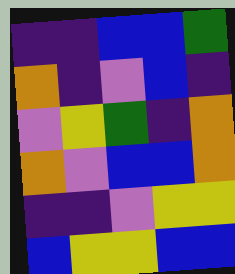[["indigo", "indigo", "blue", "blue", "green"], ["orange", "indigo", "violet", "blue", "indigo"], ["violet", "yellow", "green", "indigo", "orange"], ["orange", "violet", "blue", "blue", "orange"], ["indigo", "indigo", "violet", "yellow", "yellow"], ["blue", "yellow", "yellow", "blue", "blue"]]